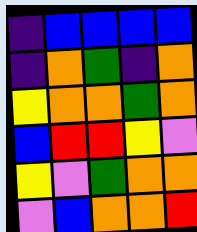[["indigo", "blue", "blue", "blue", "blue"], ["indigo", "orange", "green", "indigo", "orange"], ["yellow", "orange", "orange", "green", "orange"], ["blue", "red", "red", "yellow", "violet"], ["yellow", "violet", "green", "orange", "orange"], ["violet", "blue", "orange", "orange", "red"]]